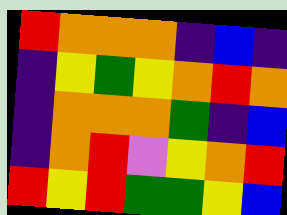[["red", "orange", "orange", "orange", "indigo", "blue", "indigo"], ["indigo", "yellow", "green", "yellow", "orange", "red", "orange"], ["indigo", "orange", "orange", "orange", "green", "indigo", "blue"], ["indigo", "orange", "red", "violet", "yellow", "orange", "red"], ["red", "yellow", "red", "green", "green", "yellow", "blue"]]